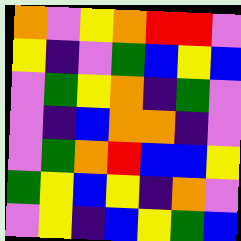[["orange", "violet", "yellow", "orange", "red", "red", "violet"], ["yellow", "indigo", "violet", "green", "blue", "yellow", "blue"], ["violet", "green", "yellow", "orange", "indigo", "green", "violet"], ["violet", "indigo", "blue", "orange", "orange", "indigo", "violet"], ["violet", "green", "orange", "red", "blue", "blue", "yellow"], ["green", "yellow", "blue", "yellow", "indigo", "orange", "violet"], ["violet", "yellow", "indigo", "blue", "yellow", "green", "blue"]]